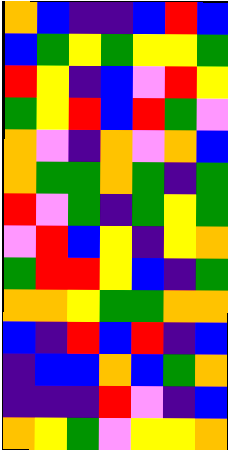[["orange", "blue", "indigo", "indigo", "blue", "red", "blue"], ["blue", "green", "yellow", "green", "yellow", "yellow", "green"], ["red", "yellow", "indigo", "blue", "violet", "red", "yellow"], ["green", "yellow", "red", "blue", "red", "green", "violet"], ["orange", "violet", "indigo", "orange", "violet", "orange", "blue"], ["orange", "green", "green", "orange", "green", "indigo", "green"], ["red", "violet", "green", "indigo", "green", "yellow", "green"], ["violet", "red", "blue", "yellow", "indigo", "yellow", "orange"], ["green", "red", "red", "yellow", "blue", "indigo", "green"], ["orange", "orange", "yellow", "green", "green", "orange", "orange"], ["blue", "indigo", "red", "blue", "red", "indigo", "blue"], ["indigo", "blue", "blue", "orange", "blue", "green", "orange"], ["indigo", "indigo", "indigo", "red", "violet", "indigo", "blue"], ["orange", "yellow", "green", "violet", "yellow", "yellow", "orange"]]